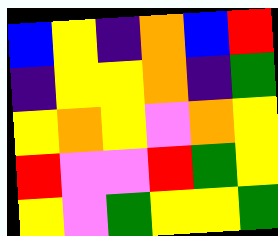[["blue", "yellow", "indigo", "orange", "blue", "red"], ["indigo", "yellow", "yellow", "orange", "indigo", "green"], ["yellow", "orange", "yellow", "violet", "orange", "yellow"], ["red", "violet", "violet", "red", "green", "yellow"], ["yellow", "violet", "green", "yellow", "yellow", "green"]]